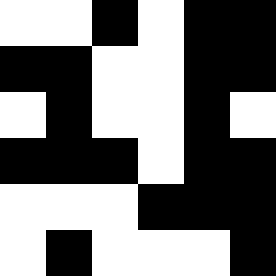[["white", "white", "black", "white", "black", "black"], ["black", "black", "white", "white", "black", "black"], ["white", "black", "white", "white", "black", "white"], ["black", "black", "black", "white", "black", "black"], ["white", "white", "white", "black", "black", "black"], ["white", "black", "white", "white", "white", "black"]]